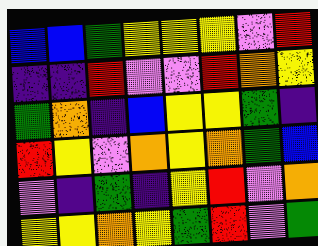[["blue", "blue", "green", "yellow", "yellow", "yellow", "violet", "red"], ["indigo", "indigo", "red", "violet", "violet", "red", "orange", "yellow"], ["green", "orange", "indigo", "blue", "yellow", "yellow", "green", "indigo"], ["red", "yellow", "violet", "orange", "yellow", "orange", "green", "blue"], ["violet", "indigo", "green", "indigo", "yellow", "red", "violet", "orange"], ["yellow", "yellow", "orange", "yellow", "green", "red", "violet", "green"]]